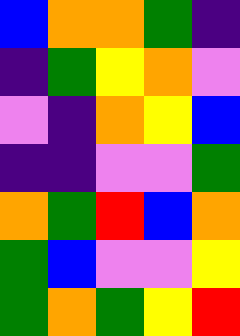[["blue", "orange", "orange", "green", "indigo"], ["indigo", "green", "yellow", "orange", "violet"], ["violet", "indigo", "orange", "yellow", "blue"], ["indigo", "indigo", "violet", "violet", "green"], ["orange", "green", "red", "blue", "orange"], ["green", "blue", "violet", "violet", "yellow"], ["green", "orange", "green", "yellow", "red"]]